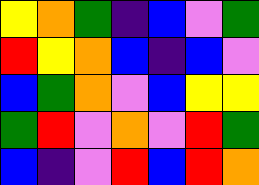[["yellow", "orange", "green", "indigo", "blue", "violet", "green"], ["red", "yellow", "orange", "blue", "indigo", "blue", "violet"], ["blue", "green", "orange", "violet", "blue", "yellow", "yellow"], ["green", "red", "violet", "orange", "violet", "red", "green"], ["blue", "indigo", "violet", "red", "blue", "red", "orange"]]